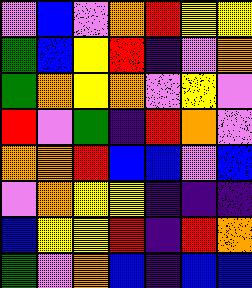[["violet", "blue", "violet", "orange", "red", "yellow", "yellow"], ["green", "blue", "yellow", "red", "indigo", "violet", "orange"], ["green", "orange", "yellow", "orange", "violet", "yellow", "violet"], ["red", "violet", "green", "indigo", "red", "orange", "violet"], ["orange", "orange", "red", "blue", "blue", "violet", "blue"], ["violet", "orange", "yellow", "yellow", "indigo", "indigo", "indigo"], ["blue", "yellow", "yellow", "red", "indigo", "red", "orange"], ["green", "violet", "orange", "blue", "indigo", "blue", "blue"]]